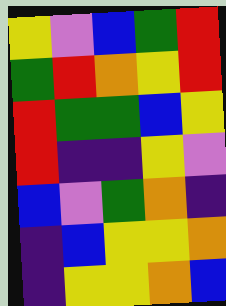[["yellow", "violet", "blue", "green", "red"], ["green", "red", "orange", "yellow", "red"], ["red", "green", "green", "blue", "yellow"], ["red", "indigo", "indigo", "yellow", "violet"], ["blue", "violet", "green", "orange", "indigo"], ["indigo", "blue", "yellow", "yellow", "orange"], ["indigo", "yellow", "yellow", "orange", "blue"]]